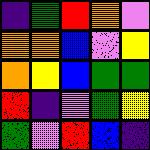[["indigo", "green", "red", "orange", "violet"], ["orange", "orange", "blue", "violet", "yellow"], ["orange", "yellow", "blue", "green", "green"], ["red", "indigo", "violet", "green", "yellow"], ["green", "violet", "red", "blue", "indigo"]]